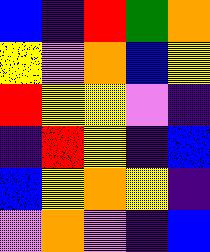[["blue", "indigo", "red", "green", "orange"], ["yellow", "violet", "orange", "blue", "yellow"], ["red", "yellow", "yellow", "violet", "indigo"], ["indigo", "red", "yellow", "indigo", "blue"], ["blue", "yellow", "orange", "yellow", "indigo"], ["violet", "orange", "violet", "indigo", "blue"]]